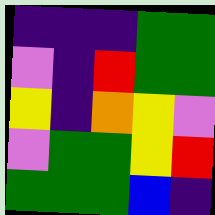[["indigo", "indigo", "indigo", "green", "green"], ["violet", "indigo", "red", "green", "green"], ["yellow", "indigo", "orange", "yellow", "violet"], ["violet", "green", "green", "yellow", "red"], ["green", "green", "green", "blue", "indigo"]]